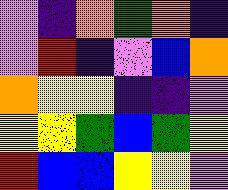[["violet", "indigo", "orange", "green", "orange", "indigo"], ["violet", "red", "indigo", "violet", "blue", "orange"], ["orange", "yellow", "yellow", "indigo", "indigo", "violet"], ["yellow", "yellow", "green", "blue", "green", "yellow"], ["red", "blue", "blue", "yellow", "yellow", "violet"]]